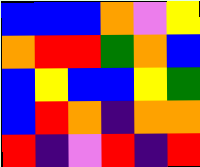[["blue", "blue", "blue", "orange", "violet", "yellow"], ["orange", "red", "red", "green", "orange", "blue"], ["blue", "yellow", "blue", "blue", "yellow", "green"], ["blue", "red", "orange", "indigo", "orange", "orange"], ["red", "indigo", "violet", "red", "indigo", "red"]]